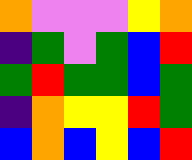[["orange", "violet", "violet", "violet", "yellow", "orange"], ["indigo", "green", "violet", "green", "blue", "red"], ["green", "red", "green", "green", "blue", "green"], ["indigo", "orange", "yellow", "yellow", "red", "green"], ["blue", "orange", "blue", "yellow", "blue", "red"]]